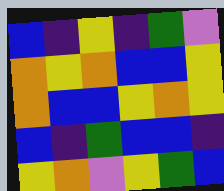[["blue", "indigo", "yellow", "indigo", "green", "violet"], ["orange", "yellow", "orange", "blue", "blue", "yellow"], ["orange", "blue", "blue", "yellow", "orange", "yellow"], ["blue", "indigo", "green", "blue", "blue", "indigo"], ["yellow", "orange", "violet", "yellow", "green", "blue"]]